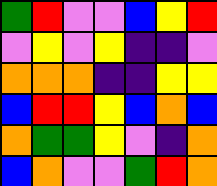[["green", "red", "violet", "violet", "blue", "yellow", "red"], ["violet", "yellow", "violet", "yellow", "indigo", "indigo", "violet"], ["orange", "orange", "orange", "indigo", "indigo", "yellow", "yellow"], ["blue", "red", "red", "yellow", "blue", "orange", "blue"], ["orange", "green", "green", "yellow", "violet", "indigo", "orange"], ["blue", "orange", "violet", "violet", "green", "red", "orange"]]